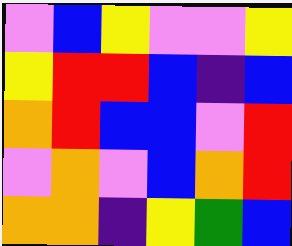[["violet", "blue", "yellow", "violet", "violet", "yellow"], ["yellow", "red", "red", "blue", "indigo", "blue"], ["orange", "red", "blue", "blue", "violet", "red"], ["violet", "orange", "violet", "blue", "orange", "red"], ["orange", "orange", "indigo", "yellow", "green", "blue"]]